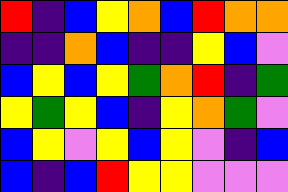[["red", "indigo", "blue", "yellow", "orange", "blue", "red", "orange", "orange"], ["indigo", "indigo", "orange", "blue", "indigo", "indigo", "yellow", "blue", "violet"], ["blue", "yellow", "blue", "yellow", "green", "orange", "red", "indigo", "green"], ["yellow", "green", "yellow", "blue", "indigo", "yellow", "orange", "green", "violet"], ["blue", "yellow", "violet", "yellow", "blue", "yellow", "violet", "indigo", "blue"], ["blue", "indigo", "blue", "red", "yellow", "yellow", "violet", "violet", "violet"]]